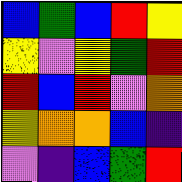[["blue", "green", "blue", "red", "yellow"], ["yellow", "violet", "yellow", "green", "red"], ["red", "blue", "red", "violet", "orange"], ["yellow", "orange", "orange", "blue", "indigo"], ["violet", "indigo", "blue", "green", "red"]]